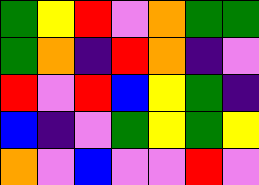[["green", "yellow", "red", "violet", "orange", "green", "green"], ["green", "orange", "indigo", "red", "orange", "indigo", "violet"], ["red", "violet", "red", "blue", "yellow", "green", "indigo"], ["blue", "indigo", "violet", "green", "yellow", "green", "yellow"], ["orange", "violet", "blue", "violet", "violet", "red", "violet"]]